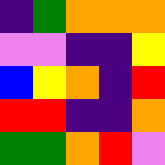[["indigo", "green", "orange", "orange", "orange"], ["violet", "violet", "indigo", "indigo", "yellow"], ["blue", "yellow", "orange", "indigo", "red"], ["red", "red", "indigo", "indigo", "orange"], ["green", "green", "orange", "red", "violet"]]